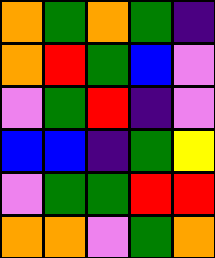[["orange", "green", "orange", "green", "indigo"], ["orange", "red", "green", "blue", "violet"], ["violet", "green", "red", "indigo", "violet"], ["blue", "blue", "indigo", "green", "yellow"], ["violet", "green", "green", "red", "red"], ["orange", "orange", "violet", "green", "orange"]]